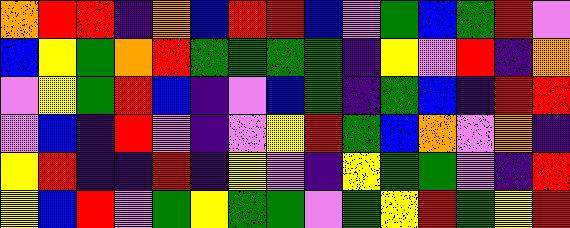[["orange", "red", "red", "indigo", "orange", "blue", "red", "red", "blue", "violet", "green", "blue", "green", "red", "violet"], ["blue", "yellow", "green", "orange", "red", "green", "green", "green", "green", "indigo", "yellow", "violet", "red", "indigo", "orange"], ["violet", "yellow", "green", "red", "blue", "indigo", "violet", "blue", "green", "indigo", "green", "blue", "indigo", "red", "red"], ["violet", "blue", "indigo", "red", "violet", "indigo", "violet", "yellow", "red", "green", "blue", "orange", "violet", "orange", "indigo"], ["yellow", "red", "indigo", "indigo", "red", "indigo", "yellow", "violet", "indigo", "yellow", "green", "green", "violet", "indigo", "red"], ["yellow", "blue", "red", "violet", "green", "yellow", "green", "green", "violet", "green", "yellow", "red", "green", "yellow", "red"]]